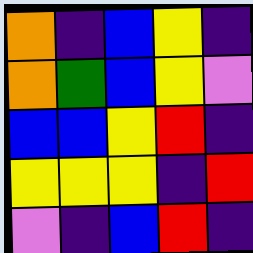[["orange", "indigo", "blue", "yellow", "indigo"], ["orange", "green", "blue", "yellow", "violet"], ["blue", "blue", "yellow", "red", "indigo"], ["yellow", "yellow", "yellow", "indigo", "red"], ["violet", "indigo", "blue", "red", "indigo"]]